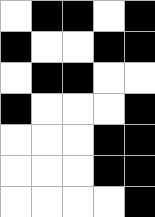[["white", "black", "black", "white", "black"], ["black", "white", "white", "black", "black"], ["white", "black", "black", "white", "white"], ["black", "white", "white", "white", "black"], ["white", "white", "white", "black", "black"], ["white", "white", "white", "black", "black"], ["white", "white", "white", "white", "black"]]